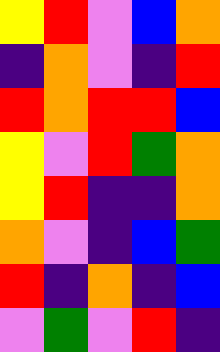[["yellow", "red", "violet", "blue", "orange"], ["indigo", "orange", "violet", "indigo", "red"], ["red", "orange", "red", "red", "blue"], ["yellow", "violet", "red", "green", "orange"], ["yellow", "red", "indigo", "indigo", "orange"], ["orange", "violet", "indigo", "blue", "green"], ["red", "indigo", "orange", "indigo", "blue"], ["violet", "green", "violet", "red", "indigo"]]